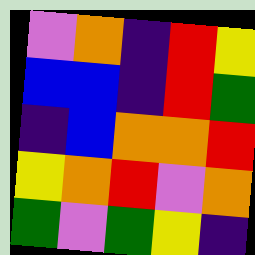[["violet", "orange", "indigo", "red", "yellow"], ["blue", "blue", "indigo", "red", "green"], ["indigo", "blue", "orange", "orange", "red"], ["yellow", "orange", "red", "violet", "orange"], ["green", "violet", "green", "yellow", "indigo"]]